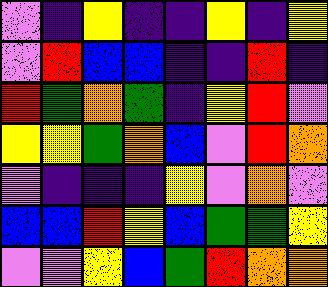[["violet", "indigo", "yellow", "indigo", "indigo", "yellow", "indigo", "yellow"], ["violet", "red", "blue", "blue", "indigo", "indigo", "red", "indigo"], ["red", "green", "orange", "green", "indigo", "yellow", "red", "violet"], ["yellow", "yellow", "green", "orange", "blue", "violet", "red", "orange"], ["violet", "indigo", "indigo", "indigo", "yellow", "violet", "orange", "violet"], ["blue", "blue", "red", "yellow", "blue", "green", "green", "yellow"], ["violet", "violet", "yellow", "blue", "green", "red", "orange", "orange"]]